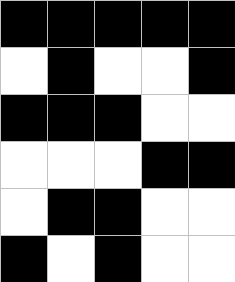[["black", "black", "black", "black", "black"], ["white", "black", "white", "white", "black"], ["black", "black", "black", "white", "white"], ["white", "white", "white", "black", "black"], ["white", "black", "black", "white", "white"], ["black", "white", "black", "white", "white"]]